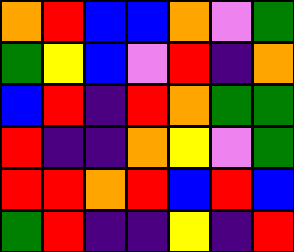[["orange", "red", "blue", "blue", "orange", "violet", "green"], ["green", "yellow", "blue", "violet", "red", "indigo", "orange"], ["blue", "red", "indigo", "red", "orange", "green", "green"], ["red", "indigo", "indigo", "orange", "yellow", "violet", "green"], ["red", "red", "orange", "red", "blue", "red", "blue"], ["green", "red", "indigo", "indigo", "yellow", "indigo", "red"]]